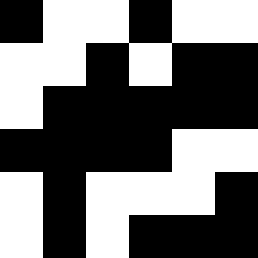[["black", "white", "white", "black", "white", "white"], ["white", "white", "black", "white", "black", "black"], ["white", "black", "black", "black", "black", "black"], ["black", "black", "black", "black", "white", "white"], ["white", "black", "white", "white", "white", "black"], ["white", "black", "white", "black", "black", "black"]]